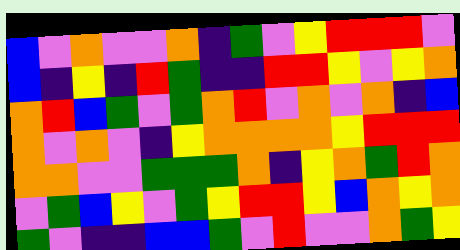[["blue", "violet", "orange", "violet", "violet", "orange", "indigo", "green", "violet", "yellow", "red", "red", "red", "violet"], ["blue", "indigo", "yellow", "indigo", "red", "green", "indigo", "indigo", "red", "red", "yellow", "violet", "yellow", "orange"], ["orange", "red", "blue", "green", "violet", "green", "orange", "red", "violet", "orange", "violet", "orange", "indigo", "blue"], ["orange", "violet", "orange", "violet", "indigo", "yellow", "orange", "orange", "orange", "orange", "yellow", "red", "red", "red"], ["orange", "orange", "violet", "violet", "green", "green", "green", "orange", "indigo", "yellow", "orange", "green", "red", "orange"], ["violet", "green", "blue", "yellow", "violet", "green", "yellow", "red", "red", "yellow", "blue", "orange", "yellow", "orange"], ["green", "violet", "indigo", "indigo", "blue", "blue", "green", "violet", "red", "violet", "violet", "orange", "green", "yellow"]]